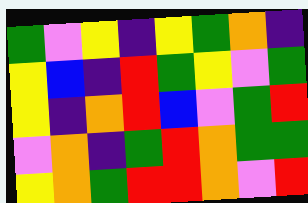[["green", "violet", "yellow", "indigo", "yellow", "green", "orange", "indigo"], ["yellow", "blue", "indigo", "red", "green", "yellow", "violet", "green"], ["yellow", "indigo", "orange", "red", "blue", "violet", "green", "red"], ["violet", "orange", "indigo", "green", "red", "orange", "green", "green"], ["yellow", "orange", "green", "red", "red", "orange", "violet", "red"]]